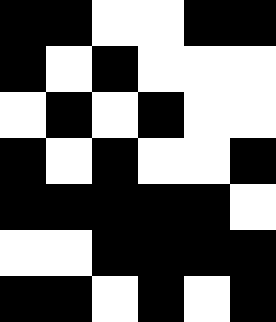[["black", "black", "white", "white", "black", "black"], ["black", "white", "black", "white", "white", "white"], ["white", "black", "white", "black", "white", "white"], ["black", "white", "black", "white", "white", "black"], ["black", "black", "black", "black", "black", "white"], ["white", "white", "black", "black", "black", "black"], ["black", "black", "white", "black", "white", "black"]]